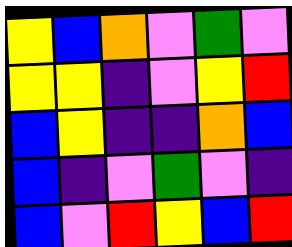[["yellow", "blue", "orange", "violet", "green", "violet"], ["yellow", "yellow", "indigo", "violet", "yellow", "red"], ["blue", "yellow", "indigo", "indigo", "orange", "blue"], ["blue", "indigo", "violet", "green", "violet", "indigo"], ["blue", "violet", "red", "yellow", "blue", "red"]]